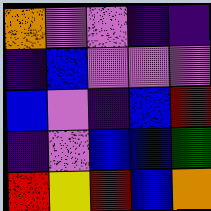[["orange", "violet", "violet", "indigo", "indigo"], ["indigo", "blue", "violet", "violet", "violet"], ["blue", "violet", "indigo", "blue", "red"], ["indigo", "violet", "blue", "blue", "green"], ["red", "yellow", "red", "blue", "orange"]]